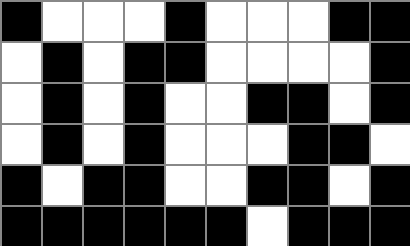[["black", "white", "white", "white", "black", "white", "white", "white", "black", "black"], ["white", "black", "white", "black", "black", "white", "white", "white", "white", "black"], ["white", "black", "white", "black", "white", "white", "black", "black", "white", "black"], ["white", "black", "white", "black", "white", "white", "white", "black", "black", "white"], ["black", "white", "black", "black", "white", "white", "black", "black", "white", "black"], ["black", "black", "black", "black", "black", "black", "white", "black", "black", "black"]]